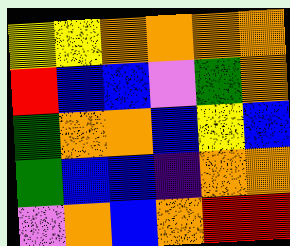[["yellow", "yellow", "orange", "orange", "orange", "orange"], ["red", "blue", "blue", "violet", "green", "orange"], ["green", "orange", "orange", "blue", "yellow", "blue"], ["green", "blue", "blue", "indigo", "orange", "orange"], ["violet", "orange", "blue", "orange", "red", "red"]]